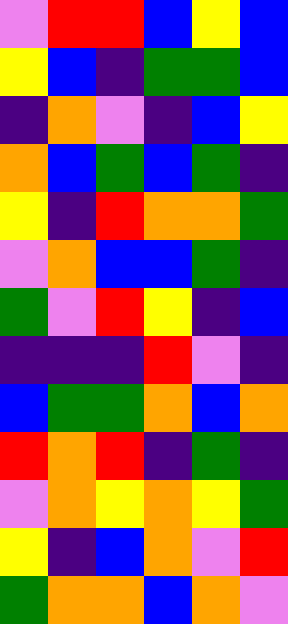[["violet", "red", "red", "blue", "yellow", "blue"], ["yellow", "blue", "indigo", "green", "green", "blue"], ["indigo", "orange", "violet", "indigo", "blue", "yellow"], ["orange", "blue", "green", "blue", "green", "indigo"], ["yellow", "indigo", "red", "orange", "orange", "green"], ["violet", "orange", "blue", "blue", "green", "indigo"], ["green", "violet", "red", "yellow", "indigo", "blue"], ["indigo", "indigo", "indigo", "red", "violet", "indigo"], ["blue", "green", "green", "orange", "blue", "orange"], ["red", "orange", "red", "indigo", "green", "indigo"], ["violet", "orange", "yellow", "orange", "yellow", "green"], ["yellow", "indigo", "blue", "orange", "violet", "red"], ["green", "orange", "orange", "blue", "orange", "violet"]]